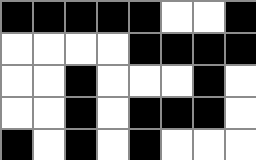[["black", "black", "black", "black", "black", "white", "white", "black"], ["white", "white", "white", "white", "black", "black", "black", "black"], ["white", "white", "black", "white", "white", "white", "black", "white"], ["white", "white", "black", "white", "black", "black", "black", "white"], ["black", "white", "black", "white", "black", "white", "white", "white"]]